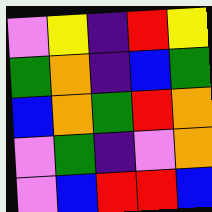[["violet", "yellow", "indigo", "red", "yellow"], ["green", "orange", "indigo", "blue", "green"], ["blue", "orange", "green", "red", "orange"], ["violet", "green", "indigo", "violet", "orange"], ["violet", "blue", "red", "red", "blue"]]